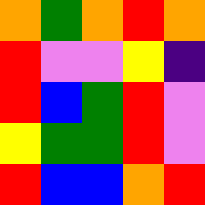[["orange", "green", "orange", "red", "orange"], ["red", "violet", "violet", "yellow", "indigo"], ["red", "blue", "green", "red", "violet"], ["yellow", "green", "green", "red", "violet"], ["red", "blue", "blue", "orange", "red"]]